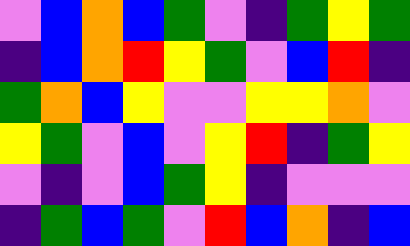[["violet", "blue", "orange", "blue", "green", "violet", "indigo", "green", "yellow", "green"], ["indigo", "blue", "orange", "red", "yellow", "green", "violet", "blue", "red", "indigo"], ["green", "orange", "blue", "yellow", "violet", "violet", "yellow", "yellow", "orange", "violet"], ["yellow", "green", "violet", "blue", "violet", "yellow", "red", "indigo", "green", "yellow"], ["violet", "indigo", "violet", "blue", "green", "yellow", "indigo", "violet", "violet", "violet"], ["indigo", "green", "blue", "green", "violet", "red", "blue", "orange", "indigo", "blue"]]